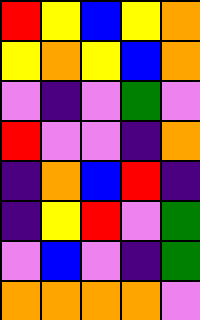[["red", "yellow", "blue", "yellow", "orange"], ["yellow", "orange", "yellow", "blue", "orange"], ["violet", "indigo", "violet", "green", "violet"], ["red", "violet", "violet", "indigo", "orange"], ["indigo", "orange", "blue", "red", "indigo"], ["indigo", "yellow", "red", "violet", "green"], ["violet", "blue", "violet", "indigo", "green"], ["orange", "orange", "orange", "orange", "violet"]]